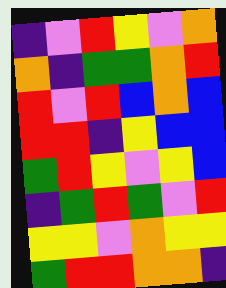[["indigo", "violet", "red", "yellow", "violet", "orange"], ["orange", "indigo", "green", "green", "orange", "red"], ["red", "violet", "red", "blue", "orange", "blue"], ["red", "red", "indigo", "yellow", "blue", "blue"], ["green", "red", "yellow", "violet", "yellow", "blue"], ["indigo", "green", "red", "green", "violet", "red"], ["yellow", "yellow", "violet", "orange", "yellow", "yellow"], ["green", "red", "red", "orange", "orange", "indigo"]]